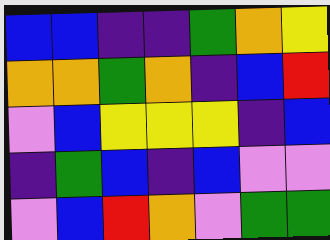[["blue", "blue", "indigo", "indigo", "green", "orange", "yellow"], ["orange", "orange", "green", "orange", "indigo", "blue", "red"], ["violet", "blue", "yellow", "yellow", "yellow", "indigo", "blue"], ["indigo", "green", "blue", "indigo", "blue", "violet", "violet"], ["violet", "blue", "red", "orange", "violet", "green", "green"]]